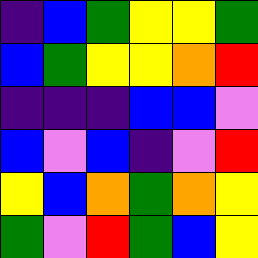[["indigo", "blue", "green", "yellow", "yellow", "green"], ["blue", "green", "yellow", "yellow", "orange", "red"], ["indigo", "indigo", "indigo", "blue", "blue", "violet"], ["blue", "violet", "blue", "indigo", "violet", "red"], ["yellow", "blue", "orange", "green", "orange", "yellow"], ["green", "violet", "red", "green", "blue", "yellow"]]